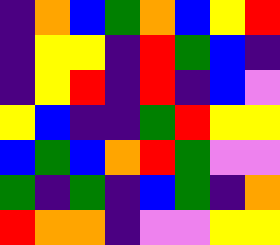[["indigo", "orange", "blue", "green", "orange", "blue", "yellow", "red"], ["indigo", "yellow", "yellow", "indigo", "red", "green", "blue", "indigo"], ["indigo", "yellow", "red", "indigo", "red", "indigo", "blue", "violet"], ["yellow", "blue", "indigo", "indigo", "green", "red", "yellow", "yellow"], ["blue", "green", "blue", "orange", "red", "green", "violet", "violet"], ["green", "indigo", "green", "indigo", "blue", "green", "indigo", "orange"], ["red", "orange", "orange", "indigo", "violet", "violet", "yellow", "yellow"]]